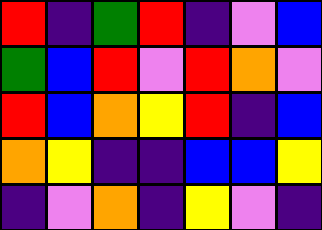[["red", "indigo", "green", "red", "indigo", "violet", "blue"], ["green", "blue", "red", "violet", "red", "orange", "violet"], ["red", "blue", "orange", "yellow", "red", "indigo", "blue"], ["orange", "yellow", "indigo", "indigo", "blue", "blue", "yellow"], ["indigo", "violet", "orange", "indigo", "yellow", "violet", "indigo"]]